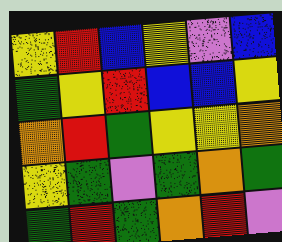[["yellow", "red", "blue", "yellow", "violet", "blue"], ["green", "yellow", "red", "blue", "blue", "yellow"], ["orange", "red", "green", "yellow", "yellow", "orange"], ["yellow", "green", "violet", "green", "orange", "green"], ["green", "red", "green", "orange", "red", "violet"]]